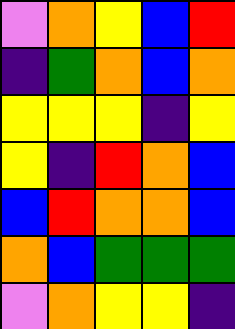[["violet", "orange", "yellow", "blue", "red"], ["indigo", "green", "orange", "blue", "orange"], ["yellow", "yellow", "yellow", "indigo", "yellow"], ["yellow", "indigo", "red", "orange", "blue"], ["blue", "red", "orange", "orange", "blue"], ["orange", "blue", "green", "green", "green"], ["violet", "orange", "yellow", "yellow", "indigo"]]